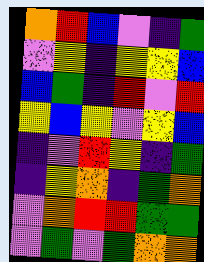[["orange", "red", "blue", "violet", "indigo", "green"], ["violet", "yellow", "indigo", "yellow", "yellow", "blue"], ["blue", "green", "indigo", "red", "violet", "red"], ["yellow", "blue", "yellow", "violet", "yellow", "blue"], ["indigo", "violet", "red", "yellow", "indigo", "green"], ["indigo", "yellow", "orange", "indigo", "green", "orange"], ["violet", "orange", "red", "red", "green", "green"], ["violet", "green", "violet", "green", "orange", "orange"]]